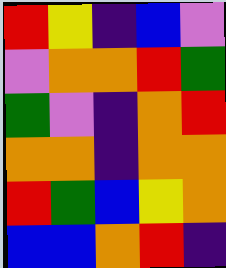[["red", "yellow", "indigo", "blue", "violet"], ["violet", "orange", "orange", "red", "green"], ["green", "violet", "indigo", "orange", "red"], ["orange", "orange", "indigo", "orange", "orange"], ["red", "green", "blue", "yellow", "orange"], ["blue", "blue", "orange", "red", "indigo"]]